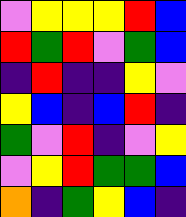[["violet", "yellow", "yellow", "yellow", "red", "blue"], ["red", "green", "red", "violet", "green", "blue"], ["indigo", "red", "indigo", "indigo", "yellow", "violet"], ["yellow", "blue", "indigo", "blue", "red", "indigo"], ["green", "violet", "red", "indigo", "violet", "yellow"], ["violet", "yellow", "red", "green", "green", "blue"], ["orange", "indigo", "green", "yellow", "blue", "indigo"]]